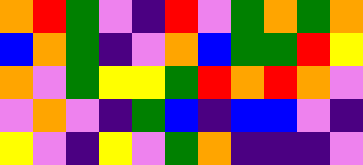[["orange", "red", "green", "violet", "indigo", "red", "violet", "green", "orange", "green", "orange"], ["blue", "orange", "green", "indigo", "violet", "orange", "blue", "green", "green", "red", "yellow"], ["orange", "violet", "green", "yellow", "yellow", "green", "red", "orange", "red", "orange", "violet"], ["violet", "orange", "violet", "indigo", "green", "blue", "indigo", "blue", "blue", "violet", "indigo"], ["yellow", "violet", "indigo", "yellow", "violet", "green", "orange", "indigo", "indigo", "indigo", "violet"]]